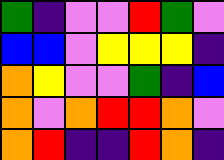[["green", "indigo", "violet", "violet", "red", "green", "violet"], ["blue", "blue", "violet", "yellow", "yellow", "yellow", "indigo"], ["orange", "yellow", "violet", "violet", "green", "indigo", "blue"], ["orange", "violet", "orange", "red", "red", "orange", "violet"], ["orange", "red", "indigo", "indigo", "red", "orange", "indigo"]]